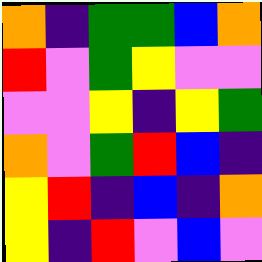[["orange", "indigo", "green", "green", "blue", "orange"], ["red", "violet", "green", "yellow", "violet", "violet"], ["violet", "violet", "yellow", "indigo", "yellow", "green"], ["orange", "violet", "green", "red", "blue", "indigo"], ["yellow", "red", "indigo", "blue", "indigo", "orange"], ["yellow", "indigo", "red", "violet", "blue", "violet"]]